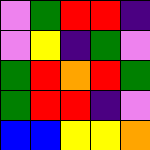[["violet", "green", "red", "red", "indigo"], ["violet", "yellow", "indigo", "green", "violet"], ["green", "red", "orange", "red", "green"], ["green", "red", "red", "indigo", "violet"], ["blue", "blue", "yellow", "yellow", "orange"]]